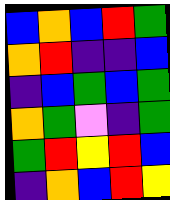[["blue", "orange", "blue", "red", "green"], ["orange", "red", "indigo", "indigo", "blue"], ["indigo", "blue", "green", "blue", "green"], ["orange", "green", "violet", "indigo", "green"], ["green", "red", "yellow", "red", "blue"], ["indigo", "orange", "blue", "red", "yellow"]]